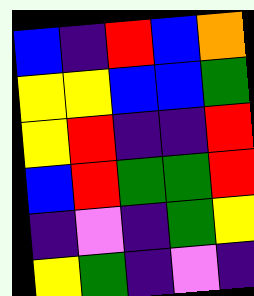[["blue", "indigo", "red", "blue", "orange"], ["yellow", "yellow", "blue", "blue", "green"], ["yellow", "red", "indigo", "indigo", "red"], ["blue", "red", "green", "green", "red"], ["indigo", "violet", "indigo", "green", "yellow"], ["yellow", "green", "indigo", "violet", "indigo"]]